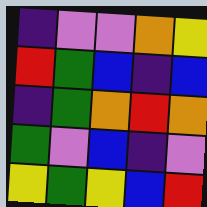[["indigo", "violet", "violet", "orange", "yellow"], ["red", "green", "blue", "indigo", "blue"], ["indigo", "green", "orange", "red", "orange"], ["green", "violet", "blue", "indigo", "violet"], ["yellow", "green", "yellow", "blue", "red"]]